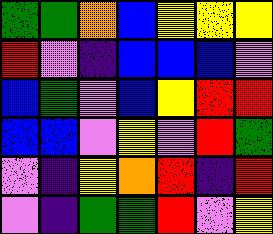[["green", "green", "orange", "blue", "yellow", "yellow", "yellow"], ["red", "violet", "indigo", "blue", "blue", "blue", "violet"], ["blue", "green", "violet", "blue", "yellow", "red", "red"], ["blue", "blue", "violet", "yellow", "violet", "red", "green"], ["violet", "indigo", "yellow", "orange", "red", "indigo", "red"], ["violet", "indigo", "green", "green", "red", "violet", "yellow"]]